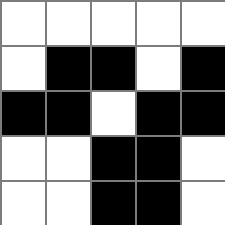[["white", "white", "white", "white", "white"], ["white", "black", "black", "white", "black"], ["black", "black", "white", "black", "black"], ["white", "white", "black", "black", "white"], ["white", "white", "black", "black", "white"]]